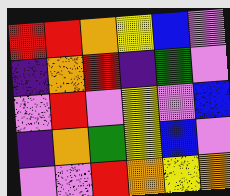[["red", "red", "orange", "yellow", "blue", "violet"], ["indigo", "orange", "red", "indigo", "green", "violet"], ["violet", "red", "violet", "yellow", "violet", "blue"], ["indigo", "orange", "green", "yellow", "blue", "violet"], ["violet", "violet", "red", "orange", "yellow", "orange"]]